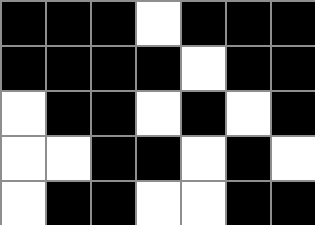[["black", "black", "black", "white", "black", "black", "black"], ["black", "black", "black", "black", "white", "black", "black"], ["white", "black", "black", "white", "black", "white", "black"], ["white", "white", "black", "black", "white", "black", "white"], ["white", "black", "black", "white", "white", "black", "black"]]